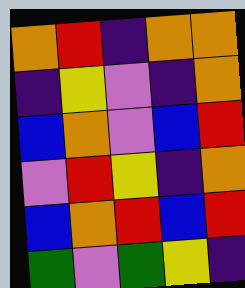[["orange", "red", "indigo", "orange", "orange"], ["indigo", "yellow", "violet", "indigo", "orange"], ["blue", "orange", "violet", "blue", "red"], ["violet", "red", "yellow", "indigo", "orange"], ["blue", "orange", "red", "blue", "red"], ["green", "violet", "green", "yellow", "indigo"]]